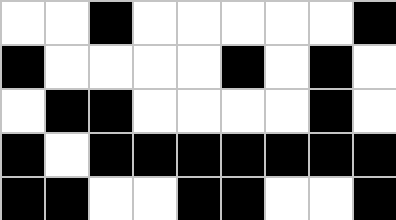[["white", "white", "black", "white", "white", "white", "white", "white", "black"], ["black", "white", "white", "white", "white", "black", "white", "black", "white"], ["white", "black", "black", "white", "white", "white", "white", "black", "white"], ["black", "white", "black", "black", "black", "black", "black", "black", "black"], ["black", "black", "white", "white", "black", "black", "white", "white", "black"]]